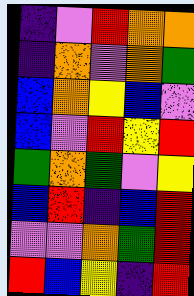[["indigo", "violet", "red", "orange", "orange"], ["indigo", "orange", "violet", "orange", "green"], ["blue", "orange", "yellow", "blue", "violet"], ["blue", "violet", "red", "yellow", "red"], ["green", "orange", "green", "violet", "yellow"], ["blue", "red", "indigo", "blue", "red"], ["violet", "violet", "orange", "green", "red"], ["red", "blue", "yellow", "indigo", "red"]]